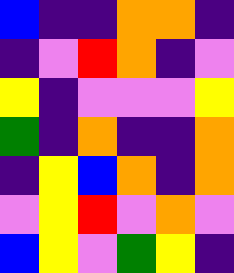[["blue", "indigo", "indigo", "orange", "orange", "indigo"], ["indigo", "violet", "red", "orange", "indigo", "violet"], ["yellow", "indigo", "violet", "violet", "violet", "yellow"], ["green", "indigo", "orange", "indigo", "indigo", "orange"], ["indigo", "yellow", "blue", "orange", "indigo", "orange"], ["violet", "yellow", "red", "violet", "orange", "violet"], ["blue", "yellow", "violet", "green", "yellow", "indigo"]]